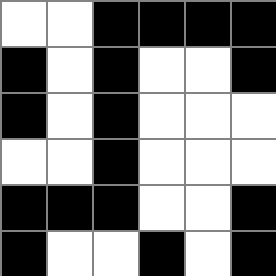[["white", "white", "black", "black", "black", "black"], ["black", "white", "black", "white", "white", "black"], ["black", "white", "black", "white", "white", "white"], ["white", "white", "black", "white", "white", "white"], ["black", "black", "black", "white", "white", "black"], ["black", "white", "white", "black", "white", "black"]]